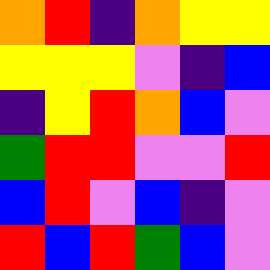[["orange", "red", "indigo", "orange", "yellow", "yellow"], ["yellow", "yellow", "yellow", "violet", "indigo", "blue"], ["indigo", "yellow", "red", "orange", "blue", "violet"], ["green", "red", "red", "violet", "violet", "red"], ["blue", "red", "violet", "blue", "indigo", "violet"], ["red", "blue", "red", "green", "blue", "violet"]]